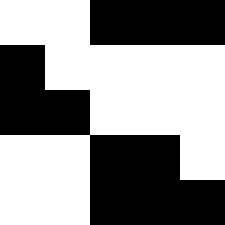[["white", "white", "black", "black", "black"], ["black", "white", "white", "white", "white"], ["black", "black", "white", "white", "white"], ["white", "white", "black", "black", "white"], ["white", "white", "black", "black", "black"]]